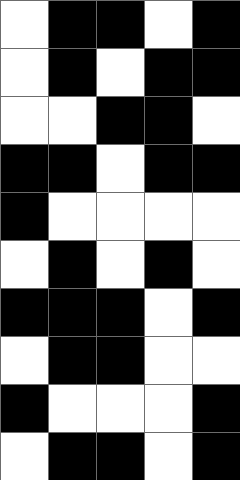[["white", "black", "black", "white", "black"], ["white", "black", "white", "black", "black"], ["white", "white", "black", "black", "white"], ["black", "black", "white", "black", "black"], ["black", "white", "white", "white", "white"], ["white", "black", "white", "black", "white"], ["black", "black", "black", "white", "black"], ["white", "black", "black", "white", "white"], ["black", "white", "white", "white", "black"], ["white", "black", "black", "white", "black"]]